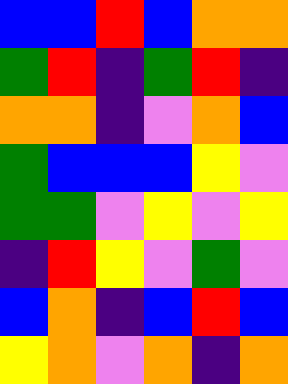[["blue", "blue", "red", "blue", "orange", "orange"], ["green", "red", "indigo", "green", "red", "indigo"], ["orange", "orange", "indigo", "violet", "orange", "blue"], ["green", "blue", "blue", "blue", "yellow", "violet"], ["green", "green", "violet", "yellow", "violet", "yellow"], ["indigo", "red", "yellow", "violet", "green", "violet"], ["blue", "orange", "indigo", "blue", "red", "blue"], ["yellow", "orange", "violet", "orange", "indigo", "orange"]]